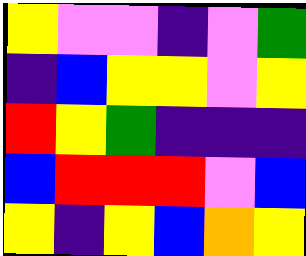[["yellow", "violet", "violet", "indigo", "violet", "green"], ["indigo", "blue", "yellow", "yellow", "violet", "yellow"], ["red", "yellow", "green", "indigo", "indigo", "indigo"], ["blue", "red", "red", "red", "violet", "blue"], ["yellow", "indigo", "yellow", "blue", "orange", "yellow"]]